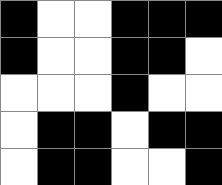[["black", "white", "white", "black", "black", "black"], ["black", "white", "white", "black", "black", "white"], ["white", "white", "white", "black", "white", "white"], ["white", "black", "black", "white", "black", "black"], ["white", "black", "black", "white", "white", "black"]]